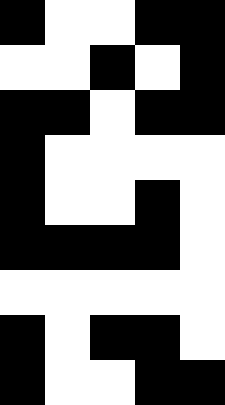[["black", "white", "white", "black", "black"], ["white", "white", "black", "white", "black"], ["black", "black", "white", "black", "black"], ["black", "white", "white", "white", "white"], ["black", "white", "white", "black", "white"], ["black", "black", "black", "black", "white"], ["white", "white", "white", "white", "white"], ["black", "white", "black", "black", "white"], ["black", "white", "white", "black", "black"]]